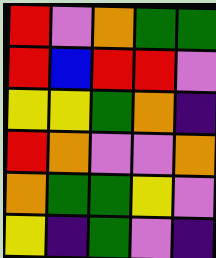[["red", "violet", "orange", "green", "green"], ["red", "blue", "red", "red", "violet"], ["yellow", "yellow", "green", "orange", "indigo"], ["red", "orange", "violet", "violet", "orange"], ["orange", "green", "green", "yellow", "violet"], ["yellow", "indigo", "green", "violet", "indigo"]]